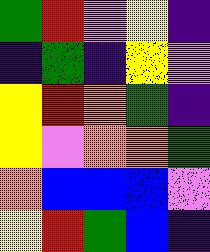[["green", "red", "violet", "yellow", "indigo"], ["indigo", "green", "indigo", "yellow", "violet"], ["yellow", "red", "orange", "green", "indigo"], ["yellow", "violet", "orange", "orange", "green"], ["orange", "blue", "blue", "blue", "violet"], ["yellow", "red", "green", "blue", "indigo"]]